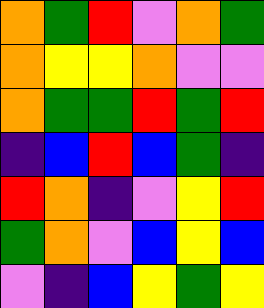[["orange", "green", "red", "violet", "orange", "green"], ["orange", "yellow", "yellow", "orange", "violet", "violet"], ["orange", "green", "green", "red", "green", "red"], ["indigo", "blue", "red", "blue", "green", "indigo"], ["red", "orange", "indigo", "violet", "yellow", "red"], ["green", "orange", "violet", "blue", "yellow", "blue"], ["violet", "indigo", "blue", "yellow", "green", "yellow"]]